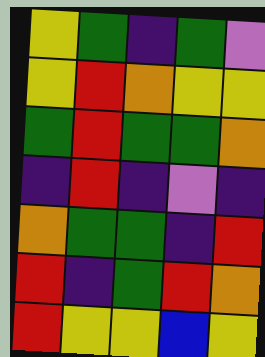[["yellow", "green", "indigo", "green", "violet"], ["yellow", "red", "orange", "yellow", "yellow"], ["green", "red", "green", "green", "orange"], ["indigo", "red", "indigo", "violet", "indigo"], ["orange", "green", "green", "indigo", "red"], ["red", "indigo", "green", "red", "orange"], ["red", "yellow", "yellow", "blue", "yellow"]]